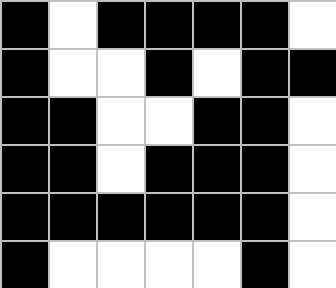[["black", "white", "black", "black", "black", "black", "white"], ["black", "white", "white", "black", "white", "black", "black"], ["black", "black", "white", "white", "black", "black", "white"], ["black", "black", "white", "black", "black", "black", "white"], ["black", "black", "black", "black", "black", "black", "white"], ["black", "white", "white", "white", "white", "black", "white"]]